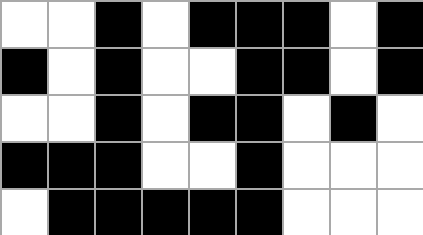[["white", "white", "black", "white", "black", "black", "black", "white", "black"], ["black", "white", "black", "white", "white", "black", "black", "white", "black"], ["white", "white", "black", "white", "black", "black", "white", "black", "white"], ["black", "black", "black", "white", "white", "black", "white", "white", "white"], ["white", "black", "black", "black", "black", "black", "white", "white", "white"]]